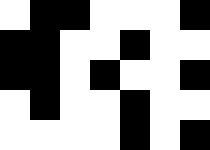[["white", "black", "black", "white", "white", "white", "black"], ["black", "black", "white", "white", "black", "white", "white"], ["black", "black", "white", "black", "white", "white", "black"], ["white", "black", "white", "white", "black", "white", "white"], ["white", "white", "white", "white", "black", "white", "black"]]